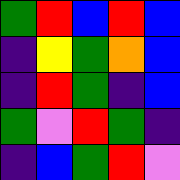[["green", "red", "blue", "red", "blue"], ["indigo", "yellow", "green", "orange", "blue"], ["indigo", "red", "green", "indigo", "blue"], ["green", "violet", "red", "green", "indigo"], ["indigo", "blue", "green", "red", "violet"]]